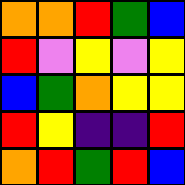[["orange", "orange", "red", "green", "blue"], ["red", "violet", "yellow", "violet", "yellow"], ["blue", "green", "orange", "yellow", "yellow"], ["red", "yellow", "indigo", "indigo", "red"], ["orange", "red", "green", "red", "blue"]]